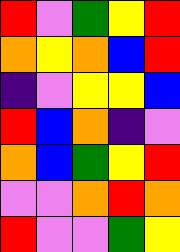[["red", "violet", "green", "yellow", "red"], ["orange", "yellow", "orange", "blue", "red"], ["indigo", "violet", "yellow", "yellow", "blue"], ["red", "blue", "orange", "indigo", "violet"], ["orange", "blue", "green", "yellow", "red"], ["violet", "violet", "orange", "red", "orange"], ["red", "violet", "violet", "green", "yellow"]]